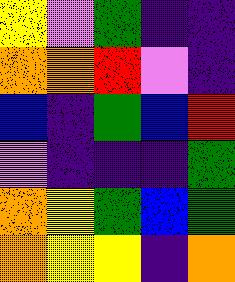[["yellow", "violet", "green", "indigo", "indigo"], ["orange", "orange", "red", "violet", "indigo"], ["blue", "indigo", "green", "blue", "red"], ["violet", "indigo", "indigo", "indigo", "green"], ["orange", "yellow", "green", "blue", "green"], ["orange", "yellow", "yellow", "indigo", "orange"]]